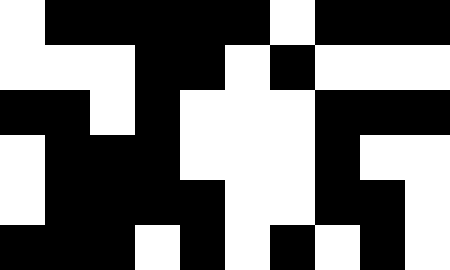[["white", "black", "black", "black", "black", "black", "white", "black", "black", "black"], ["white", "white", "white", "black", "black", "white", "black", "white", "white", "white"], ["black", "black", "white", "black", "white", "white", "white", "black", "black", "black"], ["white", "black", "black", "black", "white", "white", "white", "black", "white", "white"], ["white", "black", "black", "black", "black", "white", "white", "black", "black", "white"], ["black", "black", "black", "white", "black", "white", "black", "white", "black", "white"]]